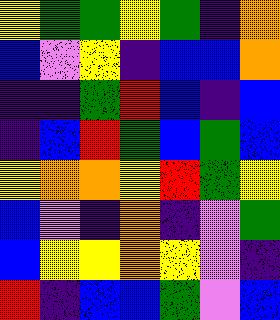[["yellow", "green", "green", "yellow", "green", "indigo", "orange"], ["blue", "violet", "yellow", "indigo", "blue", "blue", "orange"], ["indigo", "indigo", "green", "red", "blue", "indigo", "blue"], ["indigo", "blue", "red", "green", "blue", "green", "blue"], ["yellow", "orange", "orange", "yellow", "red", "green", "yellow"], ["blue", "violet", "indigo", "orange", "indigo", "violet", "green"], ["blue", "yellow", "yellow", "orange", "yellow", "violet", "indigo"], ["red", "indigo", "blue", "blue", "green", "violet", "blue"]]